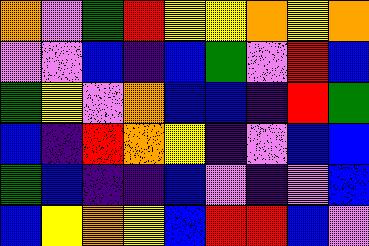[["orange", "violet", "green", "red", "yellow", "yellow", "orange", "yellow", "orange"], ["violet", "violet", "blue", "indigo", "blue", "green", "violet", "red", "blue"], ["green", "yellow", "violet", "orange", "blue", "blue", "indigo", "red", "green"], ["blue", "indigo", "red", "orange", "yellow", "indigo", "violet", "blue", "blue"], ["green", "blue", "indigo", "indigo", "blue", "violet", "indigo", "violet", "blue"], ["blue", "yellow", "orange", "yellow", "blue", "red", "red", "blue", "violet"]]